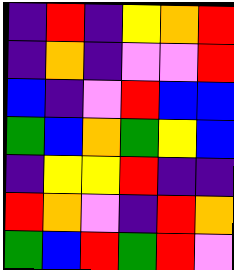[["indigo", "red", "indigo", "yellow", "orange", "red"], ["indigo", "orange", "indigo", "violet", "violet", "red"], ["blue", "indigo", "violet", "red", "blue", "blue"], ["green", "blue", "orange", "green", "yellow", "blue"], ["indigo", "yellow", "yellow", "red", "indigo", "indigo"], ["red", "orange", "violet", "indigo", "red", "orange"], ["green", "blue", "red", "green", "red", "violet"]]